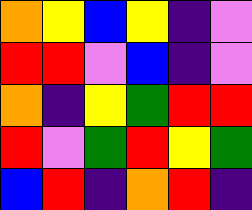[["orange", "yellow", "blue", "yellow", "indigo", "violet"], ["red", "red", "violet", "blue", "indigo", "violet"], ["orange", "indigo", "yellow", "green", "red", "red"], ["red", "violet", "green", "red", "yellow", "green"], ["blue", "red", "indigo", "orange", "red", "indigo"]]